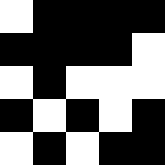[["white", "black", "black", "black", "black"], ["black", "black", "black", "black", "white"], ["white", "black", "white", "white", "white"], ["black", "white", "black", "white", "black"], ["white", "black", "white", "black", "black"]]